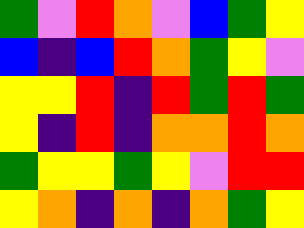[["green", "violet", "red", "orange", "violet", "blue", "green", "yellow"], ["blue", "indigo", "blue", "red", "orange", "green", "yellow", "violet"], ["yellow", "yellow", "red", "indigo", "red", "green", "red", "green"], ["yellow", "indigo", "red", "indigo", "orange", "orange", "red", "orange"], ["green", "yellow", "yellow", "green", "yellow", "violet", "red", "red"], ["yellow", "orange", "indigo", "orange", "indigo", "orange", "green", "yellow"]]